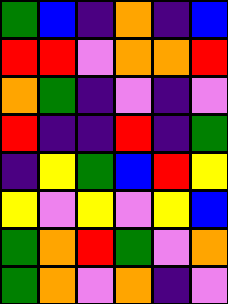[["green", "blue", "indigo", "orange", "indigo", "blue"], ["red", "red", "violet", "orange", "orange", "red"], ["orange", "green", "indigo", "violet", "indigo", "violet"], ["red", "indigo", "indigo", "red", "indigo", "green"], ["indigo", "yellow", "green", "blue", "red", "yellow"], ["yellow", "violet", "yellow", "violet", "yellow", "blue"], ["green", "orange", "red", "green", "violet", "orange"], ["green", "orange", "violet", "orange", "indigo", "violet"]]